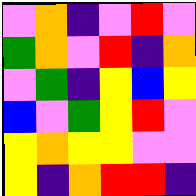[["violet", "orange", "indigo", "violet", "red", "violet"], ["green", "orange", "violet", "red", "indigo", "orange"], ["violet", "green", "indigo", "yellow", "blue", "yellow"], ["blue", "violet", "green", "yellow", "red", "violet"], ["yellow", "orange", "yellow", "yellow", "violet", "violet"], ["yellow", "indigo", "orange", "red", "red", "indigo"]]